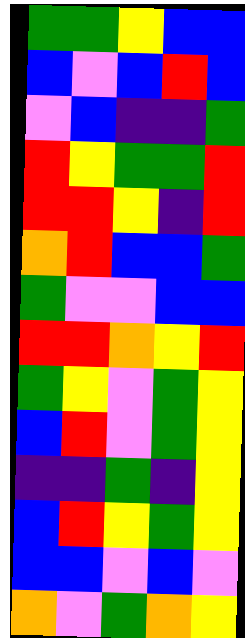[["green", "green", "yellow", "blue", "blue"], ["blue", "violet", "blue", "red", "blue"], ["violet", "blue", "indigo", "indigo", "green"], ["red", "yellow", "green", "green", "red"], ["red", "red", "yellow", "indigo", "red"], ["orange", "red", "blue", "blue", "green"], ["green", "violet", "violet", "blue", "blue"], ["red", "red", "orange", "yellow", "red"], ["green", "yellow", "violet", "green", "yellow"], ["blue", "red", "violet", "green", "yellow"], ["indigo", "indigo", "green", "indigo", "yellow"], ["blue", "red", "yellow", "green", "yellow"], ["blue", "blue", "violet", "blue", "violet"], ["orange", "violet", "green", "orange", "yellow"]]